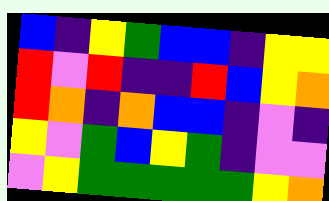[["blue", "indigo", "yellow", "green", "blue", "blue", "indigo", "yellow", "yellow"], ["red", "violet", "red", "indigo", "indigo", "red", "blue", "yellow", "orange"], ["red", "orange", "indigo", "orange", "blue", "blue", "indigo", "violet", "indigo"], ["yellow", "violet", "green", "blue", "yellow", "green", "indigo", "violet", "violet"], ["violet", "yellow", "green", "green", "green", "green", "green", "yellow", "orange"]]